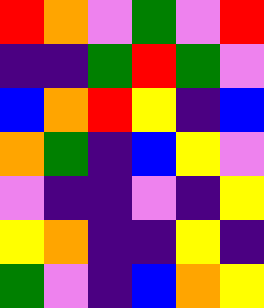[["red", "orange", "violet", "green", "violet", "red"], ["indigo", "indigo", "green", "red", "green", "violet"], ["blue", "orange", "red", "yellow", "indigo", "blue"], ["orange", "green", "indigo", "blue", "yellow", "violet"], ["violet", "indigo", "indigo", "violet", "indigo", "yellow"], ["yellow", "orange", "indigo", "indigo", "yellow", "indigo"], ["green", "violet", "indigo", "blue", "orange", "yellow"]]